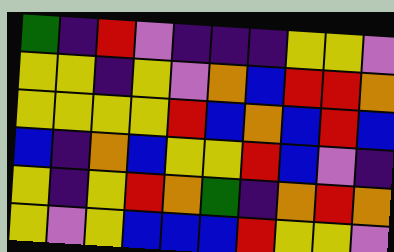[["green", "indigo", "red", "violet", "indigo", "indigo", "indigo", "yellow", "yellow", "violet"], ["yellow", "yellow", "indigo", "yellow", "violet", "orange", "blue", "red", "red", "orange"], ["yellow", "yellow", "yellow", "yellow", "red", "blue", "orange", "blue", "red", "blue"], ["blue", "indigo", "orange", "blue", "yellow", "yellow", "red", "blue", "violet", "indigo"], ["yellow", "indigo", "yellow", "red", "orange", "green", "indigo", "orange", "red", "orange"], ["yellow", "violet", "yellow", "blue", "blue", "blue", "red", "yellow", "yellow", "violet"]]